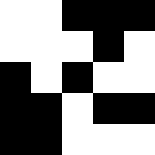[["white", "white", "black", "black", "black"], ["white", "white", "white", "black", "white"], ["black", "white", "black", "white", "white"], ["black", "black", "white", "black", "black"], ["black", "black", "white", "white", "white"]]